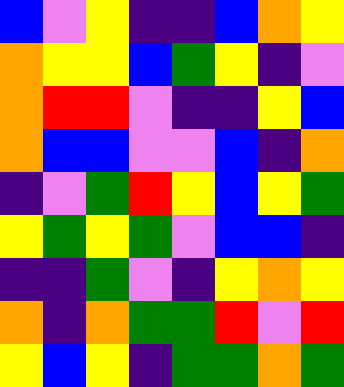[["blue", "violet", "yellow", "indigo", "indigo", "blue", "orange", "yellow"], ["orange", "yellow", "yellow", "blue", "green", "yellow", "indigo", "violet"], ["orange", "red", "red", "violet", "indigo", "indigo", "yellow", "blue"], ["orange", "blue", "blue", "violet", "violet", "blue", "indigo", "orange"], ["indigo", "violet", "green", "red", "yellow", "blue", "yellow", "green"], ["yellow", "green", "yellow", "green", "violet", "blue", "blue", "indigo"], ["indigo", "indigo", "green", "violet", "indigo", "yellow", "orange", "yellow"], ["orange", "indigo", "orange", "green", "green", "red", "violet", "red"], ["yellow", "blue", "yellow", "indigo", "green", "green", "orange", "green"]]